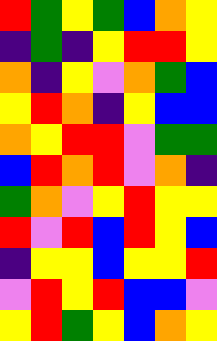[["red", "green", "yellow", "green", "blue", "orange", "yellow"], ["indigo", "green", "indigo", "yellow", "red", "red", "yellow"], ["orange", "indigo", "yellow", "violet", "orange", "green", "blue"], ["yellow", "red", "orange", "indigo", "yellow", "blue", "blue"], ["orange", "yellow", "red", "red", "violet", "green", "green"], ["blue", "red", "orange", "red", "violet", "orange", "indigo"], ["green", "orange", "violet", "yellow", "red", "yellow", "yellow"], ["red", "violet", "red", "blue", "red", "yellow", "blue"], ["indigo", "yellow", "yellow", "blue", "yellow", "yellow", "red"], ["violet", "red", "yellow", "red", "blue", "blue", "violet"], ["yellow", "red", "green", "yellow", "blue", "orange", "yellow"]]